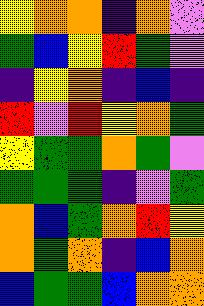[["yellow", "orange", "orange", "indigo", "orange", "violet"], ["green", "blue", "yellow", "red", "green", "violet"], ["indigo", "yellow", "orange", "indigo", "blue", "indigo"], ["red", "violet", "red", "yellow", "orange", "green"], ["yellow", "green", "green", "orange", "green", "violet"], ["green", "green", "green", "indigo", "violet", "green"], ["orange", "blue", "green", "orange", "red", "yellow"], ["orange", "green", "orange", "indigo", "blue", "orange"], ["blue", "green", "green", "blue", "orange", "orange"]]